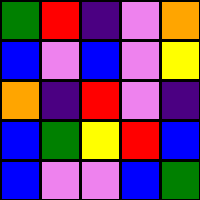[["green", "red", "indigo", "violet", "orange"], ["blue", "violet", "blue", "violet", "yellow"], ["orange", "indigo", "red", "violet", "indigo"], ["blue", "green", "yellow", "red", "blue"], ["blue", "violet", "violet", "blue", "green"]]